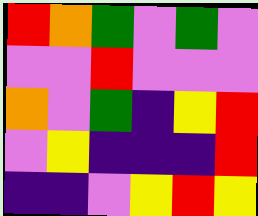[["red", "orange", "green", "violet", "green", "violet"], ["violet", "violet", "red", "violet", "violet", "violet"], ["orange", "violet", "green", "indigo", "yellow", "red"], ["violet", "yellow", "indigo", "indigo", "indigo", "red"], ["indigo", "indigo", "violet", "yellow", "red", "yellow"]]